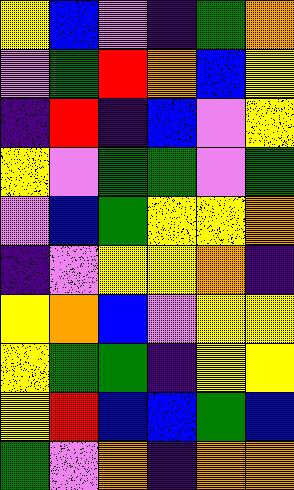[["yellow", "blue", "violet", "indigo", "green", "orange"], ["violet", "green", "red", "orange", "blue", "yellow"], ["indigo", "red", "indigo", "blue", "violet", "yellow"], ["yellow", "violet", "green", "green", "violet", "green"], ["violet", "blue", "green", "yellow", "yellow", "orange"], ["indigo", "violet", "yellow", "yellow", "orange", "indigo"], ["yellow", "orange", "blue", "violet", "yellow", "yellow"], ["yellow", "green", "green", "indigo", "yellow", "yellow"], ["yellow", "red", "blue", "blue", "green", "blue"], ["green", "violet", "orange", "indigo", "orange", "orange"]]